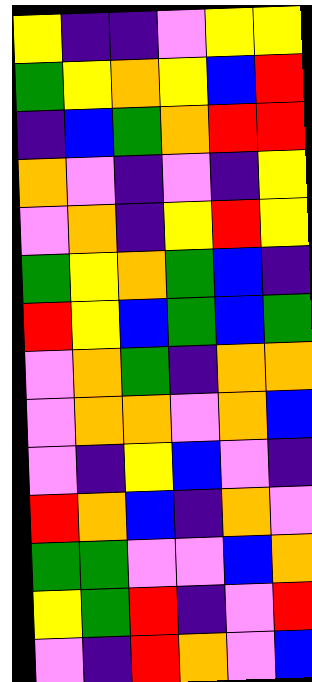[["yellow", "indigo", "indigo", "violet", "yellow", "yellow"], ["green", "yellow", "orange", "yellow", "blue", "red"], ["indigo", "blue", "green", "orange", "red", "red"], ["orange", "violet", "indigo", "violet", "indigo", "yellow"], ["violet", "orange", "indigo", "yellow", "red", "yellow"], ["green", "yellow", "orange", "green", "blue", "indigo"], ["red", "yellow", "blue", "green", "blue", "green"], ["violet", "orange", "green", "indigo", "orange", "orange"], ["violet", "orange", "orange", "violet", "orange", "blue"], ["violet", "indigo", "yellow", "blue", "violet", "indigo"], ["red", "orange", "blue", "indigo", "orange", "violet"], ["green", "green", "violet", "violet", "blue", "orange"], ["yellow", "green", "red", "indigo", "violet", "red"], ["violet", "indigo", "red", "orange", "violet", "blue"]]